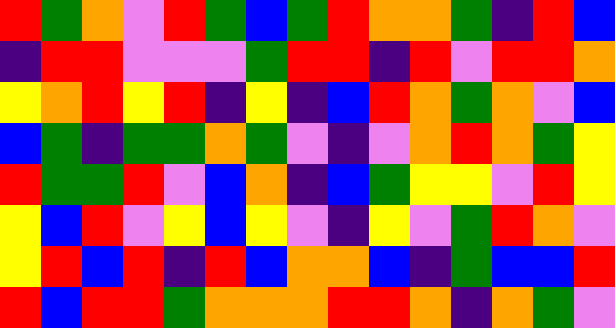[["red", "green", "orange", "violet", "red", "green", "blue", "green", "red", "orange", "orange", "green", "indigo", "red", "blue"], ["indigo", "red", "red", "violet", "violet", "violet", "green", "red", "red", "indigo", "red", "violet", "red", "red", "orange"], ["yellow", "orange", "red", "yellow", "red", "indigo", "yellow", "indigo", "blue", "red", "orange", "green", "orange", "violet", "blue"], ["blue", "green", "indigo", "green", "green", "orange", "green", "violet", "indigo", "violet", "orange", "red", "orange", "green", "yellow"], ["red", "green", "green", "red", "violet", "blue", "orange", "indigo", "blue", "green", "yellow", "yellow", "violet", "red", "yellow"], ["yellow", "blue", "red", "violet", "yellow", "blue", "yellow", "violet", "indigo", "yellow", "violet", "green", "red", "orange", "violet"], ["yellow", "red", "blue", "red", "indigo", "red", "blue", "orange", "orange", "blue", "indigo", "green", "blue", "blue", "red"], ["red", "blue", "red", "red", "green", "orange", "orange", "orange", "red", "red", "orange", "indigo", "orange", "green", "violet"]]